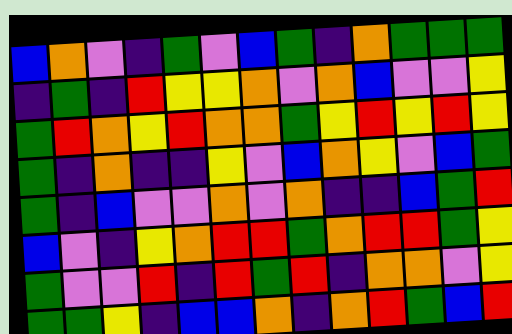[["blue", "orange", "violet", "indigo", "green", "violet", "blue", "green", "indigo", "orange", "green", "green", "green"], ["indigo", "green", "indigo", "red", "yellow", "yellow", "orange", "violet", "orange", "blue", "violet", "violet", "yellow"], ["green", "red", "orange", "yellow", "red", "orange", "orange", "green", "yellow", "red", "yellow", "red", "yellow"], ["green", "indigo", "orange", "indigo", "indigo", "yellow", "violet", "blue", "orange", "yellow", "violet", "blue", "green"], ["green", "indigo", "blue", "violet", "violet", "orange", "violet", "orange", "indigo", "indigo", "blue", "green", "red"], ["blue", "violet", "indigo", "yellow", "orange", "red", "red", "green", "orange", "red", "red", "green", "yellow"], ["green", "violet", "violet", "red", "indigo", "red", "green", "red", "indigo", "orange", "orange", "violet", "yellow"], ["green", "green", "yellow", "indigo", "blue", "blue", "orange", "indigo", "orange", "red", "green", "blue", "red"]]